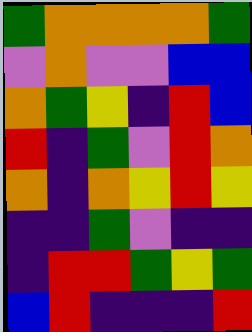[["green", "orange", "orange", "orange", "orange", "green"], ["violet", "orange", "violet", "violet", "blue", "blue"], ["orange", "green", "yellow", "indigo", "red", "blue"], ["red", "indigo", "green", "violet", "red", "orange"], ["orange", "indigo", "orange", "yellow", "red", "yellow"], ["indigo", "indigo", "green", "violet", "indigo", "indigo"], ["indigo", "red", "red", "green", "yellow", "green"], ["blue", "red", "indigo", "indigo", "indigo", "red"]]